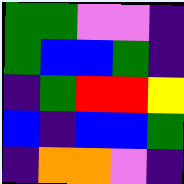[["green", "green", "violet", "violet", "indigo"], ["green", "blue", "blue", "green", "indigo"], ["indigo", "green", "red", "red", "yellow"], ["blue", "indigo", "blue", "blue", "green"], ["indigo", "orange", "orange", "violet", "indigo"]]